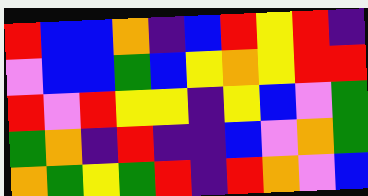[["red", "blue", "blue", "orange", "indigo", "blue", "red", "yellow", "red", "indigo"], ["violet", "blue", "blue", "green", "blue", "yellow", "orange", "yellow", "red", "red"], ["red", "violet", "red", "yellow", "yellow", "indigo", "yellow", "blue", "violet", "green"], ["green", "orange", "indigo", "red", "indigo", "indigo", "blue", "violet", "orange", "green"], ["orange", "green", "yellow", "green", "red", "indigo", "red", "orange", "violet", "blue"]]